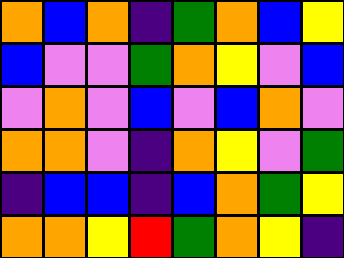[["orange", "blue", "orange", "indigo", "green", "orange", "blue", "yellow"], ["blue", "violet", "violet", "green", "orange", "yellow", "violet", "blue"], ["violet", "orange", "violet", "blue", "violet", "blue", "orange", "violet"], ["orange", "orange", "violet", "indigo", "orange", "yellow", "violet", "green"], ["indigo", "blue", "blue", "indigo", "blue", "orange", "green", "yellow"], ["orange", "orange", "yellow", "red", "green", "orange", "yellow", "indigo"]]